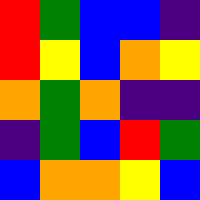[["red", "green", "blue", "blue", "indigo"], ["red", "yellow", "blue", "orange", "yellow"], ["orange", "green", "orange", "indigo", "indigo"], ["indigo", "green", "blue", "red", "green"], ["blue", "orange", "orange", "yellow", "blue"]]